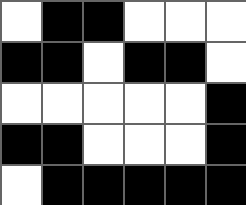[["white", "black", "black", "white", "white", "white"], ["black", "black", "white", "black", "black", "white"], ["white", "white", "white", "white", "white", "black"], ["black", "black", "white", "white", "white", "black"], ["white", "black", "black", "black", "black", "black"]]